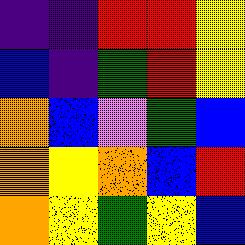[["indigo", "indigo", "red", "red", "yellow"], ["blue", "indigo", "green", "red", "yellow"], ["orange", "blue", "violet", "green", "blue"], ["orange", "yellow", "orange", "blue", "red"], ["orange", "yellow", "green", "yellow", "blue"]]